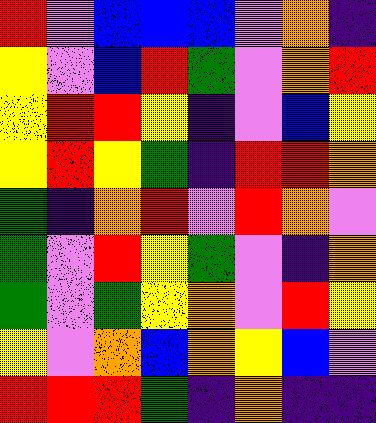[["red", "violet", "blue", "blue", "blue", "violet", "orange", "indigo"], ["yellow", "violet", "blue", "red", "green", "violet", "orange", "red"], ["yellow", "red", "red", "yellow", "indigo", "violet", "blue", "yellow"], ["yellow", "red", "yellow", "green", "indigo", "red", "red", "orange"], ["green", "indigo", "orange", "red", "violet", "red", "orange", "violet"], ["green", "violet", "red", "yellow", "green", "violet", "indigo", "orange"], ["green", "violet", "green", "yellow", "orange", "violet", "red", "yellow"], ["yellow", "violet", "orange", "blue", "orange", "yellow", "blue", "violet"], ["red", "red", "red", "green", "indigo", "orange", "indigo", "indigo"]]